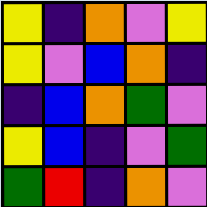[["yellow", "indigo", "orange", "violet", "yellow"], ["yellow", "violet", "blue", "orange", "indigo"], ["indigo", "blue", "orange", "green", "violet"], ["yellow", "blue", "indigo", "violet", "green"], ["green", "red", "indigo", "orange", "violet"]]